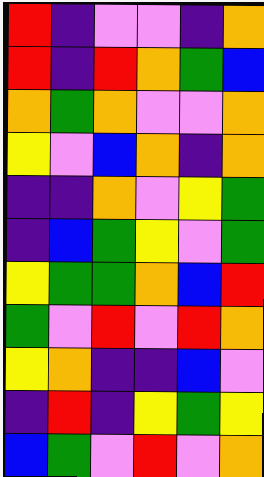[["red", "indigo", "violet", "violet", "indigo", "orange"], ["red", "indigo", "red", "orange", "green", "blue"], ["orange", "green", "orange", "violet", "violet", "orange"], ["yellow", "violet", "blue", "orange", "indigo", "orange"], ["indigo", "indigo", "orange", "violet", "yellow", "green"], ["indigo", "blue", "green", "yellow", "violet", "green"], ["yellow", "green", "green", "orange", "blue", "red"], ["green", "violet", "red", "violet", "red", "orange"], ["yellow", "orange", "indigo", "indigo", "blue", "violet"], ["indigo", "red", "indigo", "yellow", "green", "yellow"], ["blue", "green", "violet", "red", "violet", "orange"]]